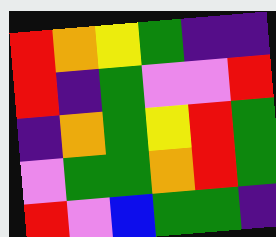[["red", "orange", "yellow", "green", "indigo", "indigo"], ["red", "indigo", "green", "violet", "violet", "red"], ["indigo", "orange", "green", "yellow", "red", "green"], ["violet", "green", "green", "orange", "red", "green"], ["red", "violet", "blue", "green", "green", "indigo"]]